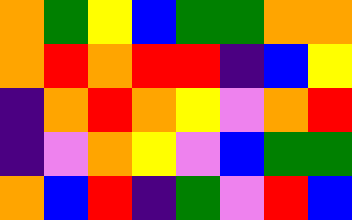[["orange", "green", "yellow", "blue", "green", "green", "orange", "orange"], ["orange", "red", "orange", "red", "red", "indigo", "blue", "yellow"], ["indigo", "orange", "red", "orange", "yellow", "violet", "orange", "red"], ["indigo", "violet", "orange", "yellow", "violet", "blue", "green", "green"], ["orange", "blue", "red", "indigo", "green", "violet", "red", "blue"]]